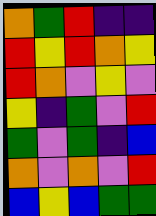[["orange", "green", "red", "indigo", "indigo"], ["red", "yellow", "red", "orange", "yellow"], ["red", "orange", "violet", "yellow", "violet"], ["yellow", "indigo", "green", "violet", "red"], ["green", "violet", "green", "indigo", "blue"], ["orange", "violet", "orange", "violet", "red"], ["blue", "yellow", "blue", "green", "green"]]